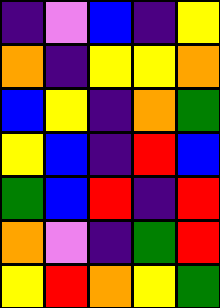[["indigo", "violet", "blue", "indigo", "yellow"], ["orange", "indigo", "yellow", "yellow", "orange"], ["blue", "yellow", "indigo", "orange", "green"], ["yellow", "blue", "indigo", "red", "blue"], ["green", "blue", "red", "indigo", "red"], ["orange", "violet", "indigo", "green", "red"], ["yellow", "red", "orange", "yellow", "green"]]